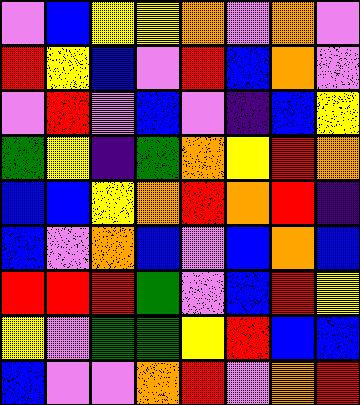[["violet", "blue", "yellow", "yellow", "orange", "violet", "orange", "violet"], ["red", "yellow", "blue", "violet", "red", "blue", "orange", "violet"], ["violet", "red", "violet", "blue", "violet", "indigo", "blue", "yellow"], ["green", "yellow", "indigo", "green", "orange", "yellow", "red", "orange"], ["blue", "blue", "yellow", "orange", "red", "orange", "red", "indigo"], ["blue", "violet", "orange", "blue", "violet", "blue", "orange", "blue"], ["red", "red", "red", "green", "violet", "blue", "red", "yellow"], ["yellow", "violet", "green", "green", "yellow", "red", "blue", "blue"], ["blue", "violet", "violet", "orange", "red", "violet", "orange", "red"]]